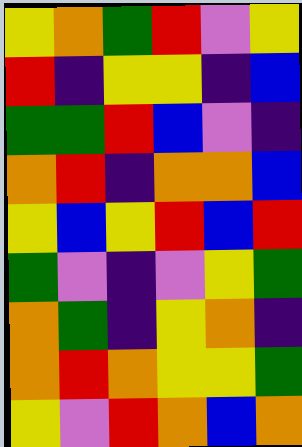[["yellow", "orange", "green", "red", "violet", "yellow"], ["red", "indigo", "yellow", "yellow", "indigo", "blue"], ["green", "green", "red", "blue", "violet", "indigo"], ["orange", "red", "indigo", "orange", "orange", "blue"], ["yellow", "blue", "yellow", "red", "blue", "red"], ["green", "violet", "indigo", "violet", "yellow", "green"], ["orange", "green", "indigo", "yellow", "orange", "indigo"], ["orange", "red", "orange", "yellow", "yellow", "green"], ["yellow", "violet", "red", "orange", "blue", "orange"]]